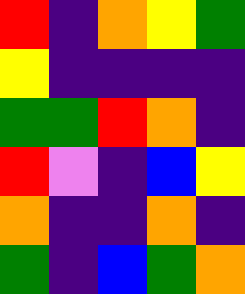[["red", "indigo", "orange", "yellow", "green"], ["yellow", "indigo", "indigo", "indigo", "indigo"], ["green", "green", "red", "orange", "indigo"], ["red", "violet", "indigo", "blue", "yellow"], ["orange", "indigo", "indigo", "orange", "indigo"], ["green", "indigo", "blue", "green", "orange"]]